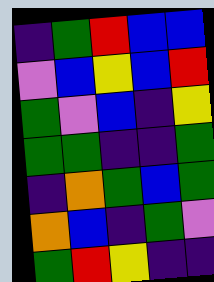[["indigo", "green", "red", "blue", "blue"], ["violet", "blue", "yellow", "blue", "red"], ["green", "violet", "blue", "indigo", "yellow"], ["green", "green", "indigo", "indigo", "green"], ["indigo", "orange", "green", "blue", "green"], ["orange", "blue", "indigo", "green", "violet"], ["green", "red", "yellow", "indigo", "indigo"]]